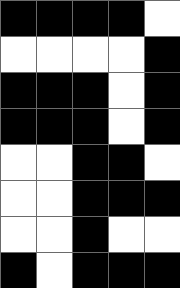[["black", "black", "black", "black", "white"], ["white", "white", "white", "white", "black"], ["black", "black", "black", "white", "black"], ["black", "black", "black", "white", "black"], ["white", "white", "black", "black", "white"], ["white", "white", "black", "black", "black"], ["white", "white", "black", "white", "white"], ["black", "white", "black", "black", "black"]]